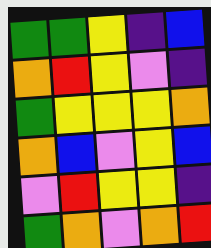[["green", "green", "yellow", "indigo", "blue"], ["orange", "red", "yellow", "violet", "indigo"], ["green", "yellow", "yellow", "yellow", "orange"], ["orange", "blue", "violet", "yellow", "blue"], ["violet", "red", "yellow", "yellow", "indigo"], ["green", "orange", "violet", "orange", "red"]]